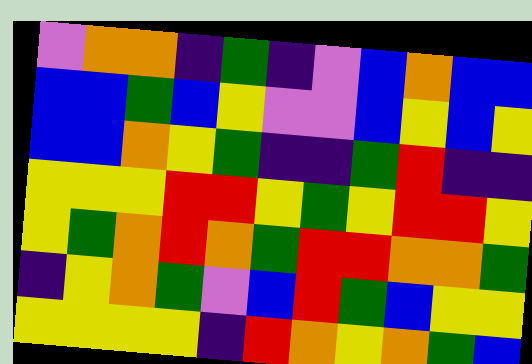[["violet", "orange", "orange", "indigo", "green", "indigo", "violet", "blue", "orange", "blue", "blue"], ["blue", "blue", "green", "blue", "yellow", "violet", "violet", "blue", "yellow", "blue", "yellow"], ["blue", "blue", "orange", "yellow", "green", "indigo", "indigo", "green", "red", "indigo", "indigo"], ["yellow", "yellow", "yellow", "red", "red", "yellow", "green", "yellow", "red", "red", "yellow"], ["yellow", "green", "orange", "red", "orange", "green", "red", "red", "orange", "orange", "green"], ["indigo", "yellow", "orange", "green", "violet", "blue", "red", "green", "blue", "yellow", "yellow"], ["yellow", "yellow", "yellow", "yellow", "indigo", "red", "orange", "yellow", "orange", "green", "blue"]]